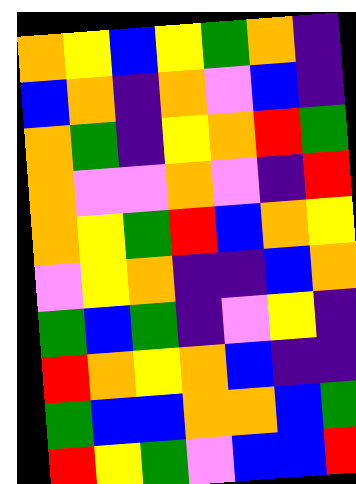[["orange", "yellow", "blue", "yellow", "green", "orange", "indigo"], ["blue", "orange", "indigo", "orange", "violet", "blue", "indigo"], ["orange", "green", "indigo", "yellow", "orange", "red", "green"], ["orange", "violet", "violet", "orange", "violet", "indigo", "red"], ["orange", "yellow", "green", "red", "blue", "orange", "yellow"], ["violet", "yellow", "orange", "indigo", "indigo", "blue", "orange"], ["green", "blue", "green", "indigo", "violet", "yellow", "indigo"], ["red", "orange", "yellow", "orange", "blue", "indigo", "indigo"], ["green", "blue", "blue", "orange", "orange", "blue", "green"], ["red", "yellow", "green", "violet", "blue", "blue", "red"]]